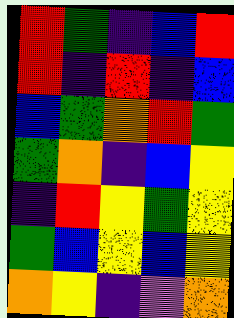[["red", "green", "indigo", "blue", "red"], ["red", "indigo", "red", "indigo", "blue"], ["blue", "green", "orange", "red", "green"], ["green", "orange", "indigo", "blue", "yellow"], ["indigo", "red", "yellow", "green", "yellow"], ["green", "blue", "yellow", "blue", "yellow"], ["orange", "yellow", "indigo", "violet", "orange"]]